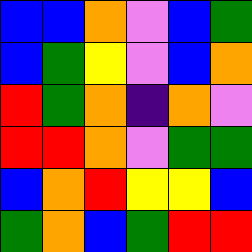[["blue", "blue", "orange", "violet", "blue", "green"], ["blue", "green", "yellow", "violet", "blue", "orange"], ["red", "green", "orange", "indigo", "orange", "violet"], ["red", "red", "orange", "violet", "green", "green"], ["blue", "orange", "red", "yellow", "yellow", "blue"], ["green", "orange", "blue", "green", "red", "red"]]